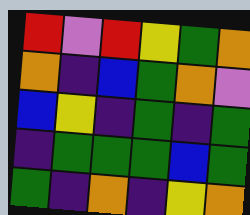[["red", "violet", "red", "yellow", "green", "orange"], ["orange", "indigo", "blue", "green", "orange", "violet"], ["blue", "yellow", "indigo", "green", "indigo", "green"], ["indigo", "green", "green", "green", "blue", "green"], ["green", "indigo", "orange", "indigo", "yellow", "orange"]]